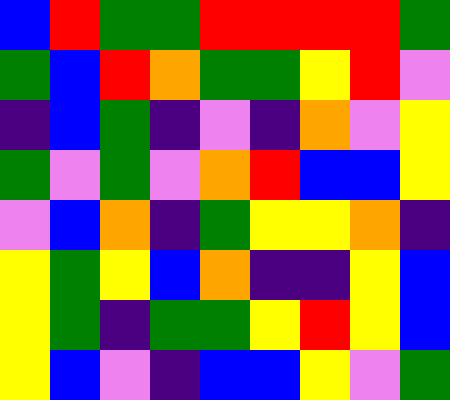[["blue", "red", "green", "green", "red", "red", "red", "red", "green"], ["green", "blue", "red", "orange", "green", "green", "yellow", "red", "violet"], ["indigo", "blue", "green", "indigo", "violet", "indigo", "orange", "violet", "yellow"], ["green", "violet", "green", "violet", "orange", "red", "blue", "blue", "yellow"], ["violet", "blue", "orange", "indigo", "green", "yellow", "yellow", "orange", "indigo"], ["yellow", "green", "yellow", "blue", "orange", "indigo", "indigo", "yellow", "blue"], ["yellow", "green", "indigo", "green", "green", "yellow", "red", "yellow", "blue"], ["yellow", "blue", "violet", "indigo", "blue", "blue", "yellow", "violet", "green"]]